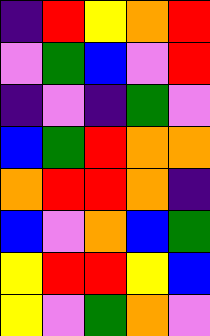[["indigo", "red", "yellow", "orange", "red"], ["violet", "green", "blue", "violet", "red"], ["indigo", "violet", "indigo", "green", "violet"], ["blue", "green", "red", "orange", "orange"], ["orange", "red", "red", "orange", "indigo"], ["blue", "violet", "orange", "blue", "green"], ["yellow", "red", "red", "yellow", "blue"], ["yellow", "violet", "green", "orange", "violet"]]